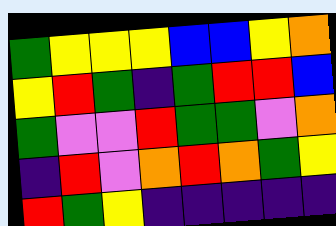[["green", "yellow", "yellow", "yellow", "blue", "blue", "yellow", "orange"], ["yellow", "red", "green", "indigo", "green", "red", "red", "blue"], ["green", "violet", "violet", "red", "green", "green", "violet", "orange"], ["indigo", "red", "violet", "orange", "red", "orange", "green", "yellow"], ["red", "green", "yellow", "indigo", "indigo", "indigo", "indigo", "indigo"]]